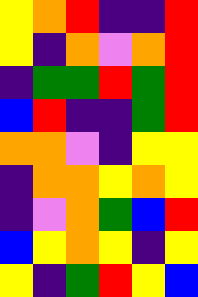[["yellow", "orange", "red", "indigo", "indigo", "red"], ["yellow", "indigo", "orange", "violet", "orange", "red"], ["indigo", "green", "green", "red", "green", "red"], ["blue", "red", "indigo", "indigo", "green", "red"], ["orange", "orange", "violet", "indigo", "yellow", "yellow"], ["indigo", "orange", "orange", "yellow", "orange", "yellow"], ["indigo", "violet", "orange", "green", "blue", "red"], ["blue", "yellow", "orange", "yellow", "indigo", "yellow"], ["yellow", "indigo", "green", "red", "yellow", "blue"]]